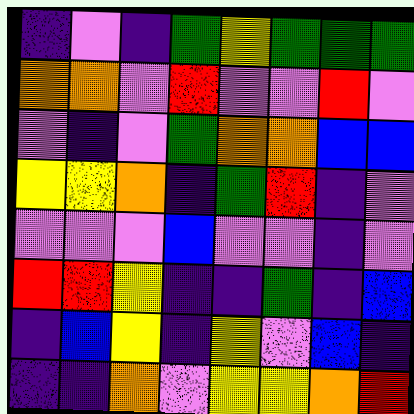[["indigo", "violet", "indigo", "green", "yellow", "green", "green", "green"], ["orange", "orange", "violet", "red", "violet", "violet", "red", "violet"], ["violet", "indigo", "violet", "green", "orange", "orange", "blue", "blue"], ["yellow", "yellow", "orange", "indigo", "green", "red", "indigo", "violet"], ["violet", "violet", "violet", "blue", "violet", "violet", "indigo", "violet"], ["red", "red", "yellow", "indigo", "indigo", "green", "indigo", "blue"], ["indigo", "blue", "yellow", "indigo", "yellow", "violet", "blue", "indigo"], ["indigo", "indigo", "orange", "violet", "yellow", "yellow", "orange", "red"]]